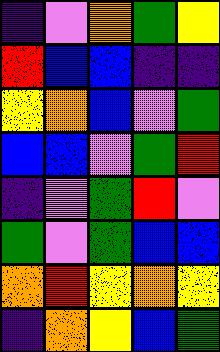[["indigo", "violet", "orange", "green", "yellow"], ["red", "blue", "blue", "indigo", "indigo"], ["yellow", "orange", "blue", "violet", "green"], ["blue", "blue", "violet", "green", "red"], ["indigo", "violet", "green", "red", "violet"], ["green", "violet", "green", "blue", "blue"], ["orange", "red", "yellow", "orange", "yellow"], ["indigo", "orange", "yellow", "blue", "green"]]